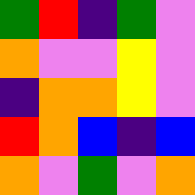[["green", "red", "indigo", "green", "violet"], ["orange", "violet", "violet", "yellow", "violet"], ["indigo", "orange", "orange", "yellow", "violet"], ["red", "orange", "blue", "indigo", "blue"], ["orange", "violet", "green", "violet", "orange"]]